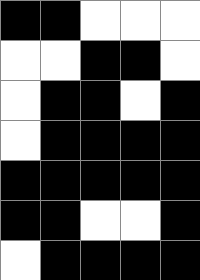[["black", "black", "white", "white", "white"], ["white", "white", "black", "black", "white"], ["white", "black", "black", "white", "black"], ["white", "black", "black", "black", "black"], ["black", "black", "black", "black", "black"], ["black", "black", "white", "white", "black"], ["white", "black", "black", "black", "black"]]